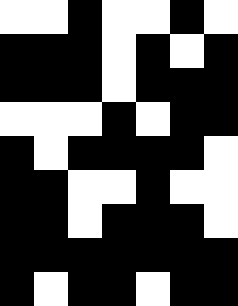[["white", "white", "black", "white", "white", "black", "white"], ["black", "black", "black", "white", "black", "white", "black"], ["black", "black", "black", "white", "black", "black", "black"], ["white", "white", "white", "black", "white", "black", "black"], ["black", "white", "black", "black", "black", "black", "white"], ["black", "black", "white", "white", "black", "white", "white"], ["black", "black", "white", "black", "black", "black", "white"], ["black", "black", "black", "black", "black", "black", "black"], ["black", "white", "black", "black", "white", "black", "black"]]